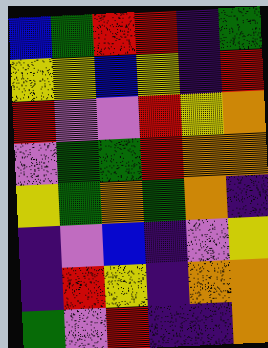[["blue", "green", "red", "red", "indigo", "green"], ["yellow", "yellow", "blue", "yellow", "indigo", "red"], ["red", "violet", "violet", "red", "yellow", "orange"], ["violet", "green", "green", "red", "orange", "orange"], ["yellow", "green", "orange", "green", "orange", "indigo"], ["indigo", "violet", "blue", "indigo", "violet", "yellow"], ["indigo", "red", "yellow", "indigo", "orange", "orange"], ["green", "violet", "red", "indigo", "indigo", "orange"]]